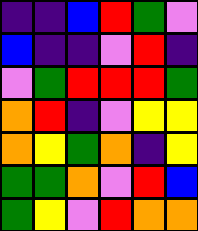[["indigo", "indigo", "blue", "red", "green", "violet"], ["blue", "indigo", "indigo", "violet", "red", "indigo"], ["violet", "green", "red", "red", "red", "green"], ["orange", "red", "indigo", "violet", "yellow", "yellow"], ["orange", "yellow", "green", "orange", "indigo", "yellow"], ["green", "green", "orange", "violet", "red", "blue"], ["green", "yellow", "violet", "red", "orange", "orange"]]